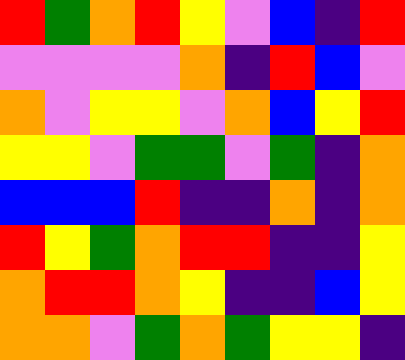[["red", "green", "orange", "red", "yellow", "violet", "blue", "indigo", "red"], ["violet", "violet", "violet", "violet", "orange", "indigo", "red", "blue", "violet"], ["orange", "violet", "yellow", "yellow", "violet", "orange", "blue", "yellow", "red"], ["yellow", "yellow", "violet", "green", "green", "violet", "green", "indigo", "orange"], ["blue", "blue", "blue", "red", "indigo", "indigo", "orange", "indigo", "orange"], ["red", "yellow", "green", "orange", "red", "red", "indigo", "indigo", "yellow"], ["orange", "red", "red", "orange", "yellow", "indigo", "indigo", "blue", "yellow"], ["orange", "orange", "violet", "green", "orange", "green", "yellow", "yellow", "indigo"]]